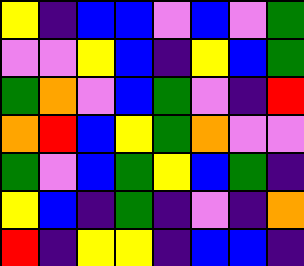[["yellow", "indigo", "blue", "blue", "violet", "blue", "violet", "green"], ["violet", "violet", "yellow", "blue", "indigo", "yellow", "blue", "green"], ["green", "orange", "violet", "blue", "green", "violet", "indigo", "red"], ["orange", "red", "blue", "yellow", "green", "orange", "violet", "violet"], ["green", "violet", "blue", "green", "yellow", "blue", "green", "indigo"], ["yellow", "blue", "indigo", "green", "indigo", "violet", "indigo", "orange"], ["red", "indigo", "yellow", "yellow", "indigo", "blue", "blue", "indigo"]]